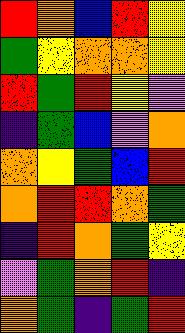[["red", "orange", "blue", "red", "yellow"], ["green", "yellow", "orange", "orange", "yellow"], ["red", "green", "red", "yellow", "violet"], ["indigo", "green", "blue", "violet", "orange"], ["orange", "yellow", "green", "blue", "red"], ["orange", "red", "red", "orange", "green"], ["indigo", "red", "orange", "green", "yellow"], ["violet", "green", "orange", "red", "indigo"], ["orange", "green", "indigo", "green", "red"]]